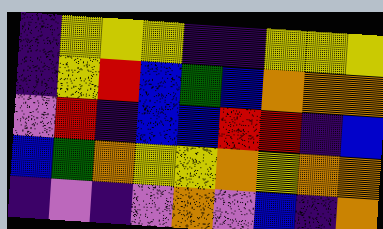[["indigo", "yellow", "yellow", "yellow", "indigo", "indigo", "yellow", "yellow", "yellow"], ["indigo", "yellow", "red", "blue", "green", "blue", "orange", "orange", "orange"], ["violet", "red", "indigo", "blue", "blue", "red", "red", "indigo", "blue"], ["blue", "green", "orange", "yellow", "yellow", "orange", "yellow", "orange", "orange"], ["indigo", "violet", "indigo", "violet", "orange", "violet", "blue", "indigo", "orange"]]